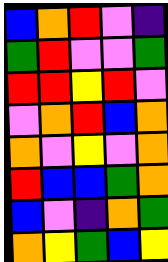[["blue", "orange", "red", "violet", "indigo"], ["green", "red", "violet", "violet", "green"], ["red", "red", "yellow", "red", "violet"], ["violet", "orange", "red", "blue", "orange"], ["orange", "violet", "yellow", "violet", "orange"], ["red", "blue", "blue", "green", "orange"], ["blue", "violet", "indigo", "orange", "green"], ["orange", "yellow", "green", "blue", "yellow"]]